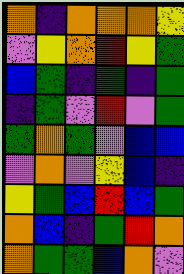[["orange", "indigo", "orange", "orange", "orange", "yellow"], ["violet", "yellow", "orange", "red", "yellow", "green"], ["blue", "green", "indigo", "green", "indigo", "green"], ["indigo", "green", "violet", "red", "violet", "green"], ["green", "orange", "green", "violet", "blue", "blue"], ["violet", "orange", "violet", "yellow", "blue", "indigo"], ["yellow", "green", "blue", "red", "blue", "green"], ["orange", "blue", "indigo", "green", "red", "orange"], ["orange", "green", "green", "blue", "orange", "violet"]]